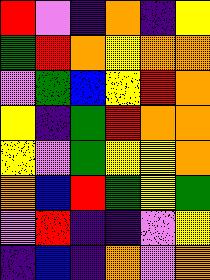[["red", "violet", "indigo", "orange", "indigo", "yellow"], ["green", "red", "orange", "yellow", "orange", "orange"], ["violet", "green", "blue", "yellow", "red", "orange"], ["yellow", "indigo", "green", "red", "orange", "orange"], ["yellow", "violet", "green", "yellow", "yellow", "orange"], ["orange", "blue", "red", "green", "yellow", "green"], ["violet", "red", "indigo", "indigo", "violet", "yellow"], ["indigo", "blue", "indigo", "orange", "violet", "orange"]]